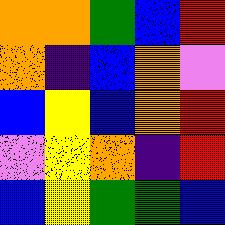[["orange", "orange", "green", "blue", "red"], ["orange", "indigo", "blue", "orange", "violet"], ["blue", "yellow", "blue", "orange", "red"], ["violet", "yellow", "orange", "indigo", "red"], ["blue", "yellow", "green", "green", "blue"]]